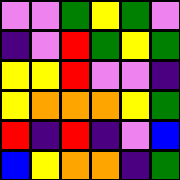[["violet", "violet", "green", "yellow", "green", "violet"], ["indigo", "violet", "red", "green", "yellow", "green"], ["yellow", "yellow", "red", "violet", "violet", "indigo"], ["yellow", "orange", "orange", "orange", "yellow", "green"], ["red", "indigo", "red", "indigo", "violet", "blue"], ["blue", "yellow", "orange", "orange", "indigo", "green"]]